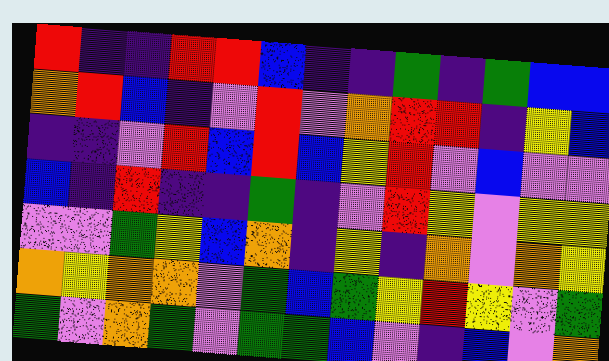[["red", "indigo", "indigo", "red", "red", "blue", "indigo", "indigo", "green", "indigo", "green", "blue", "blue"], ["orange", "red", "blue", "indigo", "violet", "red", "violet", "orange", "red", "red", "indigo", "yellow", "blue"], ["indigo", "indigo", "violet", "red", "blue", "red", "blue", "yellow", "red", "violet", "blue", "violet", "violet"], ["blue", "indigo", "red", "indigo", "indigo", "green", "indigo", "violet", "red", "yellow", "violet", "yellow", "yellow"], ["violet", "violet", "green", "yellow", "blue", "orange", "indigo", "yellow", "indigo", "orange", "violet", "orange", "yellow"], ["orange", "yellow", "orange", "orange", "violet", "green", "blue", "green", "yellow", "red", "yellow", "violet", "green"], ["green", "violet", "orange", "green", "violet", "green", "green", "blue", "violet", "indigo", "blue", "violet", "orange"]]